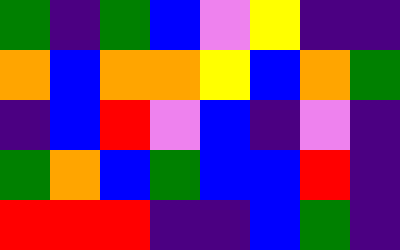[["green", "indigo", "green", "blue", "violet", "yellow", "indigo", "indigo"], ["orange", "blue", "orange", "orange", "yellow", "blue", "orange", "green"], ["indigo", "blue", "red", "violet", "blue", "indigo", "violet", "indigo"], ["green", "orange", "blue", "green", "blue", "blue", "red", "indigo"], ["red", "red", "red", "indigo", "indigo", "blue", "green", "indigo"]]